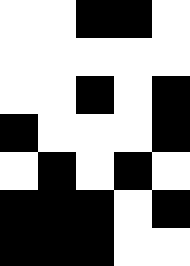[["white", "white", "black", "black", "white"], ["white", "white", "white", "white", "white"], ["white", "white", "black", "white", "black"], ["black", "white", "white", "white", "black"], ["white", "black", "white", "black", "white"], ["black", "black", "black", "white", "black"], ["black", "black", "black", "white", "white"]]